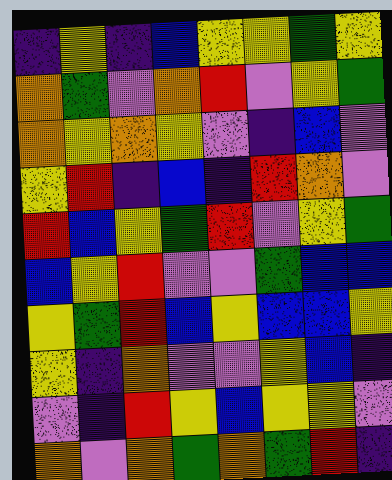[["indigo", "yellow", "indigo", "blue", "yellow", "yellow", "green", "yellow"], ["orange", "green", "violet", "orange", "red", "violet", "yellow", "green"], ["orange", "yellow", "orange", "yellow", "violet", "indigo", "blue", "violet"], ["yellow", "red", "indigo", "blue", "indigo", "red", "orange", "violet"], ["red", "blue", "yellow", "green", "red", "violet", "yellow", "green"], ["blue", "yellow", "red", "violet", "violet", "green", "blue", "blue"], ["yellow", "green", "red", "blue", "yellow", "blue", "blue", "yellow"], ["yellow", "indigo", "orange", "violet", "violet", "yellow", "blue", "indigo"], ["violet", "indigo", "red", "yellow", "blue", "yellow", "yellow", "violet"], ["orange", "violet", "orange", "green", "orange", "green", "red", "indigo"]]